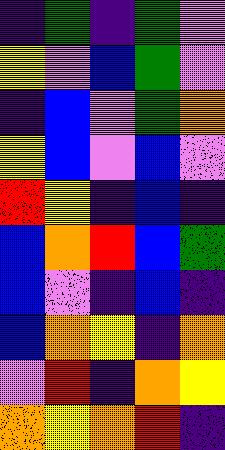[["indigo", "green", "indigo", "green", "violet"], ["yellow", "violet", "blue", "green", "violet"], ["indigo", "blue", "violet", "green", "orange"], ["yellow", "blue", "violet", "blue", "violet"], ["red", "yellow", "indigo", "blue", "indigo"], ["blue", "orange", "red", "blue", "green"], ["blue", "violet", "indigo", "blue", "indigo"], ["blue", "orange", "yellow", "indigo", "orange"], ["violet", "red", "indigo", "orange", "yellow"], ["orange", "yellow", "orange", "red", "indigo"]]